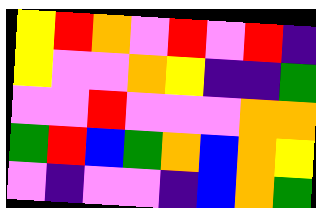[["yellow", "red", "orange", "violet", "red", "violet", "red", "indigo"], ["yellow", "violet", "violet", "orange", "yellow", "indigo", "indigo", "green"], ["violet", "violet", "red", "violet", "violet", "violet", "orange", "orange"], ["green", "red", "blue", "green", "orange", "blue", "orange", "yellow"], ["violet", "indigo", "violet", "violet", "indigo", "blue", "orange", "green"]]